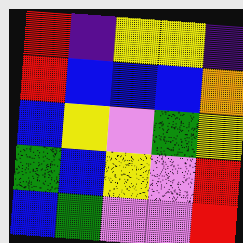[["red", "indigo", "yellow", "yellow", "indigo"], ["red", "blue", "blue", "blue", "orange"], ["blue", "yellow", "violet", "green", "yellow"], ["green", "blue", "yellow", "violet", "red"], ["blue", "green", "violet", "violet", "red"]]